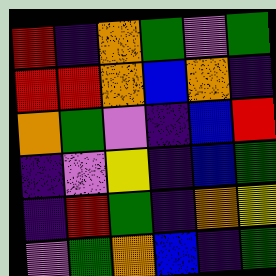[["red", "indigo", "orange", "green", "violet", "green"], ["red", "red", "orange", "blue", "orange", "indigo"], ["orange", "green", "violet", "indigo", "blue", "red"], ["indigo", "violet", "yellow", "indigo", "blue", "green"], ["indigo", "red", "green", "indigo", "orange", "yellow"], ["violet", "green", "orange", "blue", "indigo", "green"]]